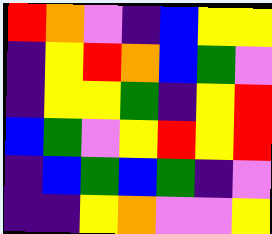[["red", "orange", "violet", "indigo", "blue", "yellow", "yellow"], ["indigo", "yellow", "red", "orange", "blue", "green", "violet"], ["indigo", "yellow", "yellow", "green", "indigo", "yellow", "red"], ["blue", "green", "violet", "yellow", "red", "yellow", "red"], ["indigo", "blue", "green", "blue", "green", "indigo", "violet"], ["indigo", "indigo", "yellow", "orange", "violet", "violet", "yellow"]]